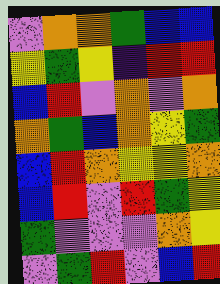[["violet", "orange", "orange", "green", "blue", "blue"], ["yellow", "green", "yellow", "indigo", "red", "red"], ["blue", "red", "violet", "orange", "violet", "orange"], ["orange", "green", "blue", "orange", "yellow", "green"], ["blue", "red", "orange", "yellow", "yellow", "orange"], ["blue", "red", "violet", "red", "green", "yellow"], ["green", "violet", "violet", "violet", "orange", "yellow"], ["violet", "green", "red", "violet", "blue", "red"]]